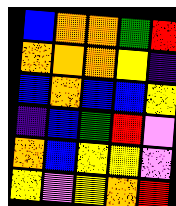[["blue", "orange", "orange", "green", "red"], ["orange", "orange", "orange", "yellow", "indigo"], ["blue", "orange", "blue", "blue", "yellow"], ["indigo", "blue", "green", "red", "violet"], ["orange", "blue", "yellow", "yellow", "violet"], ["yellow", "violet", "yellow", "orange", "red"]]